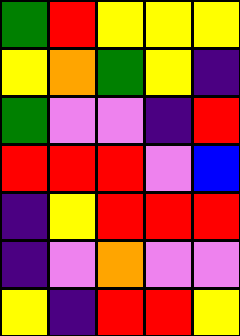[["green", "red", "yellow", "yellow", "yellow"], ["yellow", "orange", "green", "yellow", "indigo"], ["green", "violet", "violet", "indigo", "red"], ["red", "red", "red", "violet", "blue"], ["indigo", "yellow", "red", "red", "red"], ["indigo", "violet", "orange", "violet", "violet"], ["yellow", "indigo", "red", "red", "yellow"]]